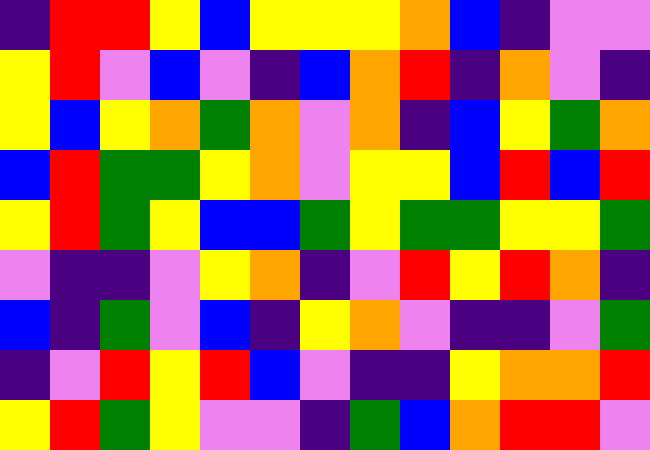[["indigo", "red", "red", "yellow", "blue", "yellow", "yellow", "yellow", "orange", "blue", "indigo", "violet", "violet"], ["yellow", "red", "violet", "blue", "violet", "indigo", "blue", "orange", "red", "indigo", "orange", "violet", "indigo"], ["yellow", "blue", "yellow", "orange", "green", "orange", "violet", "orange", "indigo", "blue", "yellow", "green", "orange"], ["blue", "red", "green", "green", "yellow", "orange", "violet", "yellow", "yellow", "blue", "red", "blue", "red"], ["yellow", "red", "green", "yellow", "blue", "blue", "green", "yellow", "green", "green", "yellow", "yellow", "green"], ["violet", "indigo", "indigo", "violet", "yellow", "orange", "indigo", "violet", "red", "yellow", "red", "orange", "indigo"], ["blue", "indigo", "green", "violet", "blue", "indigo", "yellow", "orange", "violet", "indigo", "indigo", "violet", "green"], ["indigo", "violet", "red", "yellow", "red", "blue", "violet", "indigo", "indigo", "yellow", "orange", "orange", "red"], ["yellow", "red", "green", "yellow", "violet", "violet", "indigo", "green", "blue", "orange", "red", "red", "violet"]]